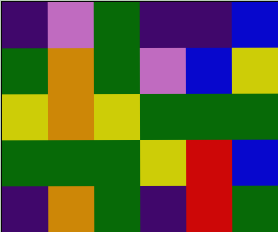[["indigo", "violet", "green", "indigo", "indigo", "blue"], ["green", "orange", "green", "violet", "blue", "yellow"], ["yellow", "orange", "yellow", "green", "green", "green"], ["green", "green", "green", "yellow", "red", "blue"], ["indigo", "orange", "green", "indigo", "red", "green"]]